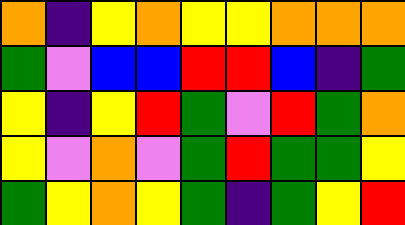[["orange", "indigo", "yellow", "orange", "yellow", "yellow", "orange", "orange", "orange"], ["green", "violet", "blue", "blue", "red", "red", "blue", "indigo", "green"], ["yellow", "indigo", "yellow", "red", "green", "violet", "red", "green", "orange"], ["yellow", "violet", "orange", "violet", "green", "red", "green", "green", "yellow"], ["green", "yellow", "orange", "yellow", "green", "indigo", "green", "yellow", "red"]]